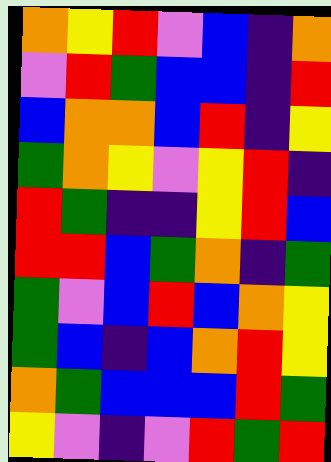[["orange", "yellow", "red", "violet", "blue", "indigo", "orange"], ["violet", "red", "green", "blue", "blue", "indigo", "red"], ["blue", "orange", "orange", "blue", "red", "indigo", "yellow"], ["green", "orange", "yellow", "violet", "yellow", "red", "indigo"], ["red", "green", "indigo", "indigo", "yellow", "red", "blue"], ["red", "red", "blue", "green", "orange", "indigo", "green"], ["green", "violet", "blue", "red", "blue", "orange", "yellow"], ["green", "blue", "indigo", "blue", "orange", "red", "yellow"], ["orange", "green", "blue", "blue", "blue", "red", "green"], ["yellow", "violet", "indigo", "violet", "red", "green", "red"]]